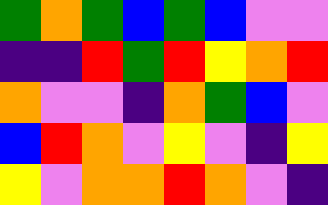[["green", "orange", "green", "blue", "green", "blue", "violet", "violet"], ["indigo", "indigo", "red", "green", "red", "yellow", "orange", "red"], ["orange", "violet", "violet", "indigo", "orange", "green", "blue", "violet"], ["blue", "red", "orange", "violet", "yellow", "violet", "indigo", "yellow"], ["yellow", "violet", "orange", "orange", "red", "orange", "violet", "indigo"]]